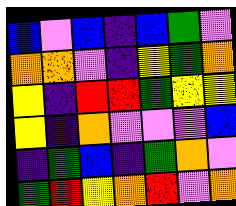[["blue", "violet", "blue", "indigo", "blue", "green", "violet"], ["orange", "orange", "violet", "indigo", "yellow", "green", "orange"], ["yellow", "indigo", "red", "red", "green", "yellow", "yellow"], ["yellow", "indigo", "orange", "violet", "violet", "violet", "blue"], ["indigo", "green", "blue", "indigo", "green", "orange", "violet"], ["green", "red", "yellow", "orange", "red", "violet", "orange"]]